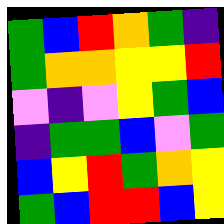[["green", "blue", "red", "orange", "green", "indigo"], ["green", "orange", "orange", "yellow", "yellow", "red"], ["violet", "indigo", "violet", "yellow", "green", "blue"], ["indigo", "green", "green", "blue", "violet", "green"], ["blue", "yellow", "red", "green", "orange", "yellow"], ["green", "blue", "red", "red", "blue", "yellow"]]